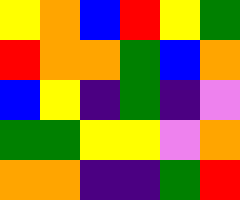[["yellow", "orange", "blue", "red", "yellow", "green"], ["red", "orange", "orange", "green", "blue", "orange"], ["blue", "yellow", "indigo", "green", "indigo", "violet"], ["green", "green", "yellow", "yellow", "violet", "orange"], ["orange", "orange", "indigo", "indigo", "green", "red"]]